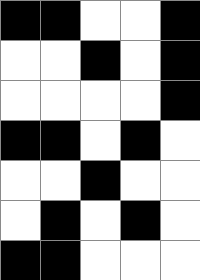[["black", "black", "white", "white", "black"], ["white", "white", "black", "white", "black"], ["white", "white", "white", "white", "black"], ["black", "black", "white", "black", "white"], ["white", "white", "black", "white", "white"], ["white", "black", "white", "black", "white"], ["black", "black", "white", "white", "white"]]